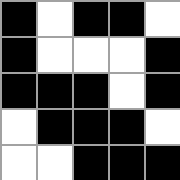[["black", "white", "black", "black", "white"], ["black", "white", "white", "white", "black"], ["black", "black", "black", "white", "black"], ["white", "black", "black", "black", "white"], ["white", "white", "black", "black", "black"]]